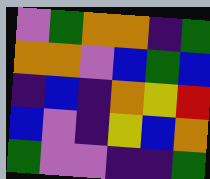[["violet", "green", "orange", "orange", "indigo", "green"], ["orange", "orange", "violet", "blue", "green", "blue"], ["indigo", "blue", "indigo", "orange", "yellow", "red"], ["blue", "violet", "indigo", "yellow", "blue", "orange"], ["green", "violet", "violet", "indigo", "indigo", "green"]]